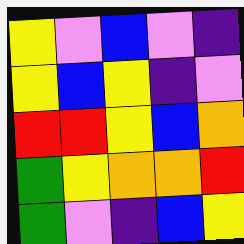[["yellow", "violet", "blue", "violet", "indigo"], ["yellow", "blue", "yellow", "indigo", "violet"], ["red", "red", "yellow", "blue", "orange"], ["green", "yellow", "orange", "orange", "red"], ["green", "violet", "indigo", "blue", "yellow"]]